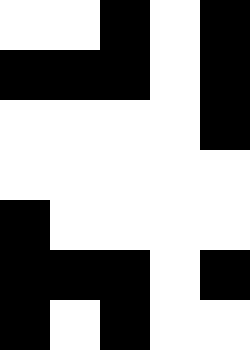[["white", "white", "black", "white", "black"], ["black", "black", "black", "white", "black"], ["white", "white", "white", "white", "black"], ["white", "white", "white", "white", "white"], ["black", "white", "white", "white", "white"], ["black", "black", "black", "white", "black"], ["black", "white", "black", "white", "white"]]